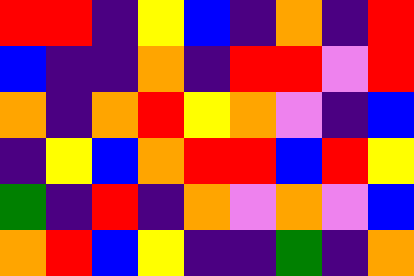[["red", "red", "indigo", "yellow", "blue", "indigo", "orange", "indigo", "red"], ["blue", "indigo", "indigo", "orange", "indigo", "red", "red", "violet", "red"], ["orange", "indigo", "orange", "red", "yellow", "orange", "violet", "indigo", "blue"], ["indigo", "yellow", "blue", "orange", "red", "red", "blue", "red", "yellow"], ["green", "indigo", "red", "indigo", "orange", "violet", "orange", "violet", "blue"], ["orange", "red", "blue", "yellow", "indigo", "indigo", "green", "indigo", "orange"]]